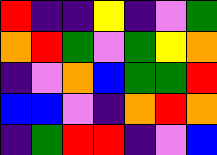[["red", "indigo", "indigo", "yellow", "indigo", "violet", "green"], ["orange", "red", "green", "violet", "green", "yellow", "orange"], ["indigo", "violet", "orange", "blue", "green", "green", "red"], ["blue", "blue", "violet", "indigo", "orange", "red", "orange"], ["indigo", "green", "red", "red", "indigo", "violet", "blue"]]